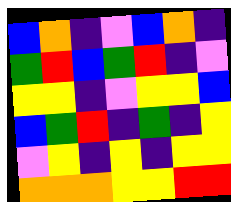[["blue", "orange", "indigo", "violet", "blue", "orange", "indigo"], ["green", "red", "blue", "green", "red", "indigo", "violet"], ["yellow", "yellow", "indigo", "violet", "yellow", "yellow", "blue"], ["blue", "green", "red", "indigo", "green", "indigo", "yellow"], ["violet", "yellow", "indigo", "yellow", "indigo", "yellow", "yellow"], ["orange", "orange", "orange", "yellow", "yellow", "red", "red"]]